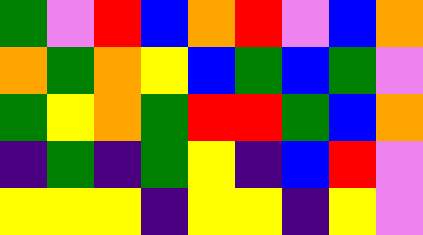[["green", "violet", "red", "blue", "orange", "red", "violet", "blue", "orange"], ["orange", "green", "orange", "yellow", "blue", "green", "blue", "green", "violet"], ["green", "yellow", "orange", "green", "red", "red", "green", "blue", "orange"], ["indigo", "green", "indigo", "green", "yellow", "indigo", "blue", "red", "violet"], ["yellow", "yellow", "yellow", "indigo", "yellow", "yellow", "indigo", "yellow", "violet"]]